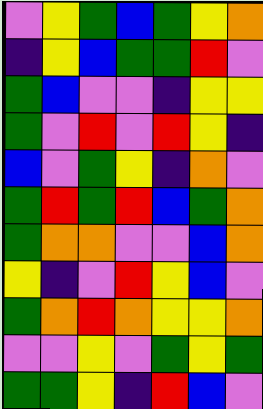[["violet", "yellow", "green", "blue", "green", "yellow", "orange"], ["indigo", "yellow", "blue", "green", "green", "red", "violet"], ["green", "blue", "violet", "violet", "indigo", "yellow", "yellow"], ["green", "violet", "red", "violet", "red", "yellow", "indigo"], ["blue", "violet", "green", "yellow", "indigo", "orange", "violet"], ["green", "red", "green", "red", "blue", "green", "orange"], ["green", "orange", "orange", "violet", "violet", "blue", "orange"], ["yellow", "indigo", "violet", "red", "yellow", "blue", "violet"], ["green", "orange", "red", "orange", "yellow", "yellow", "orange"], ["violet", "violet", "yellow", "violet", "green", "yellow", "green"], ["green", "green", "yellow", "indigo", "red", "blue", "violet"]]